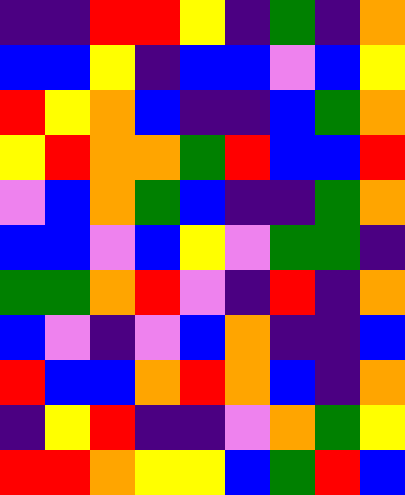[["indigo", "indigo", "red", "red", "yellow", "indigo", "green", "indigo", "orange"], ["blue", "blue", "yellow", "indigo", "blue", "blue", "violet", "blue", "yellow"], ["red", "yellow", "orange", "blue", "indigo", "indigo", "blue", "green", "orange"], ["yellow", "red", "orange", "orange", "green", "red", "blue", "blue", "red"], ["violet", "blue", "orange", "green", "blue", "indigo", "indigo", "green", "orange"], ["blue", "blue", "violet", "blue", "yellow", "violet", "green", "green", "indigo"], ["green", "green", "orange", "red", "violet", "indigo", "red", "indigo", "orange"], ["blue", "violet", "indigo", "violet", "blue", "orange", "indigo", "indigo", "blue"], ["red", "blue", "blue", "orange", "red", "orange", "blue", "indigo", "orange"], ["indigo", "yellow", "red", "indigo", "indigo", "violet", "orange", "green", "yellow"], ["red", "red", "orange", "yellow", "yellow", "blue", "green", "red", "blue"]]